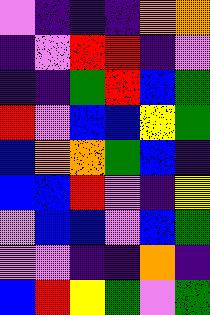[["violet", "indigo", "indigo", "indigo", "orange", "orange"], ["indigo", "violet", "red", "red", "indigo", "violet"], ["indigo", "indigo", "green", "red", "blue", "green"], ["red", "violet", "blue", "blue", "yellow", "green"], ["blue", "orange", "orange", "green", "blue", "indigo"], ["blue", "blue", "red", "violet", "indigo", "yellow"], ["violet", "blue", "blue", "violet", "blue", "green"], ["violet", "violet", "indigo", "indigo", "orange", "indigo"], ["blue", "red", "yellow", "green", "violet", "green"]]